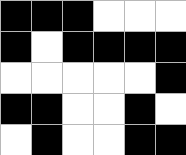[["black", "black", "black", "white", "white", "white"], ["black", "white", "black", "black", "black", "black"], ["white", "white", "white", "white", "white", "black"], ["black", "black", "white", "white", "black", "white"], ["white", "black", "white", "white", "black", "black"]]